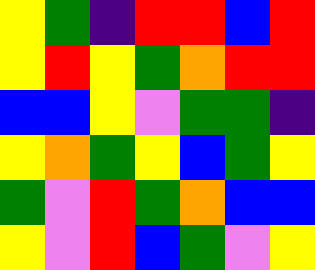[["yellow", "green", "indigo", "red", "red", "blue", "red"], ["yellow", "red", "yellow", "green", "orange", "red", "red"], ["blue", "blue", "yellow", "violet", "green", "green", "indigo"], ["yellow", "orange", "green", "yellow", "blue", "green", "yellow"], ["green", "violet", "red", "green", "orange", "blue", "blue"], ["yellow", "violet", "red", "blue", "green", "violet", "yellow"]]